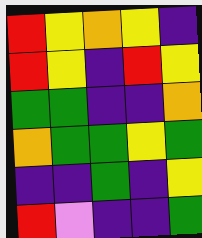[["red", "yellow", "orange", "yellow", "indigo"], ["red", "yellow", "indigo", "red", "yellow"], ["green", "green", "indigo", "indigo", "orange"], ["orange", "green", "green", "yellow", "green"], ["indigo", "indigo", "green", "indigo", "yellow"], ["red", "violet", "indigo", "indigo", "green"]]